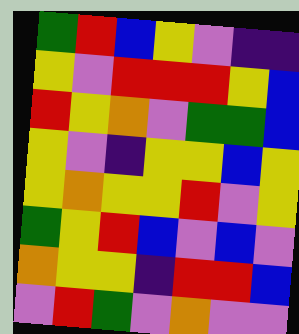[["green", "red", "blue", "yellow", "violet", "indigo", "indigo"], ["yellow", "violet", "red", "red", "red", "yellow", "blue"], ["red", "yellow", "orange", "violet", "green", "green", "blue"], ["yellow", "violet", "indigo", "yellow", "yellow", "blue", "yellow"], ["yellow", "orange", "yellow", "yellow", "red", "violet", "yellow"], ["green", "yellow", "red", "blue", "violet", "blue", "violet"], ["orange", "yellow", "yellow", "indigo", "red", "red", "blue"], ["violet", "red", "green", "violet", "orange", "violet", "violet"]]